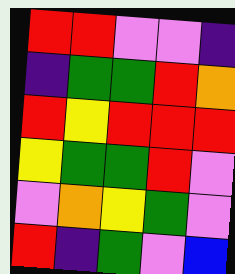[["red", "red", "violet", "violet", "indigo"], ["indigo", "green", "green", "red", "orange"], ["red", "yellow", "red", "red", "red"], ["yellow", "green", "green", "red", "violet"], ["violet", "orange", "yellow", "green", "violet"], ["red", "indigo", "green", "violet", "blue"]]